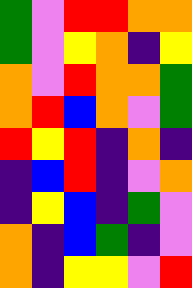[["green", "violet", "red", "red", "orange", "orange"], ["green", "violet", "yellow", "orange", "indigo", "yellow"], ["orange", "violet", "red", "orange", "orange", "green"], ["orange", "red", "blue", "orange", "violet", "green"], ["red", "yellow", "red", "indigo", "orange", "indigo"], ["indigo", "blue", "red", "indigo", "violet", "orange"], ["indigo", "yellow", "blue", "indigo", "green", "violet"], ["orange", "indigo", "blue", "green", "indigo", "violet"], ["orange", "indigo", "yellow", "yellow", "violet", "red"]]